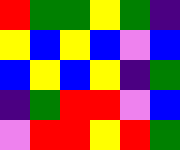[["red", "green", "green", "yellow", "green", "indigo"], ["yellow", "blue", "yellow", "blue", "violet", "blue"], ["blue", "yellow", "blue", "yellow", "indigo", "green"], ["indigo", "green", "red", "red", "violet", "blue"], ["violet", "red", "red", "yellow", "red", "green"]]